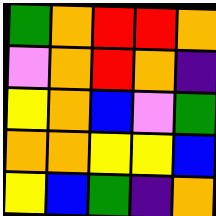[["green", "orange", "red", "red", "orange"], ["violet", "orange", "red", "orange", "indigo"], ["yellow", "orange", "blue", "violet", "green"], ["orange", "orange", "yellow", "yellow", "blue"], ["yellow", "blue", "green", "indigo", "orange"]]